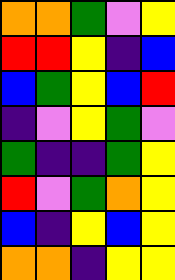[["orange", "orange", "green", "violet", "yellow"], ["red", "red", "yellow", "indigo", "blue"], ["blue", "green", "yellow", "blue", "red"], ["indigo", "violet", "yellow", "green", "violet"], ["green", "indigo", "indigo", "green", "yellow"], ["red", "violet", "green", "orange", "yellow"], ["blue", "indigo", "yellow", "blue", "yellow"], ["orange", "orange", "indigo", "yellow", "yellow"]]